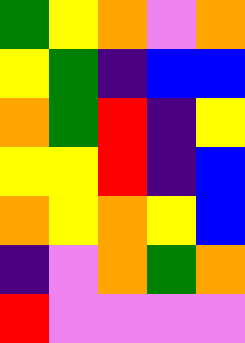[["green", "yellow", "orange", "violet", "orange"], ["yellow", "green", "indigo", "blue", "blue"], ["orange", "green", "red", "indigo", "yellow"], ["yellow", "yellow", "red", "indigo", "blue"], ["orange", "yellow", "orange", "yellow", "blue"], ["indigo", "violet", "orange", "green", "orange"], ["red", "violet", "violet", "violet", "violet"]]